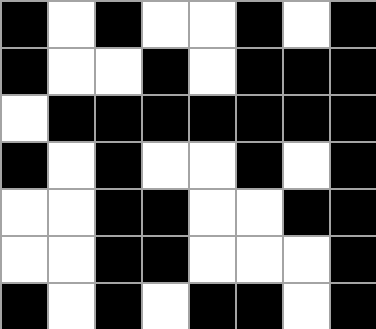[["black", "white", "black", "white", "white", "black", "white", "black"], ["black", "white", "white", "black", "white", "black", "black", "black"], ["white", "black", "black", "black", "black", "black", "black", "black"], ["black", "white", "black", "white", "white", "black", "white", "black"], ["white", "white", "black", "black", "white", "white", "black", "black"], ["white", "white", "black", "black", "white", "white", "white", "black"], ["black", "white", "black", "white", "black", "black", "white", "black"]]